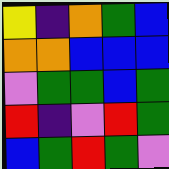[["yellow", "indigo", "orange", "green", "blue"], ["orange", "orange", "blue", "blue", "blue"], ["violet", "green", "green", "blue", "green"], ["red", "indigo", "violet", "red", "green"], ["blue", "green", "red", "green", "violet"]]